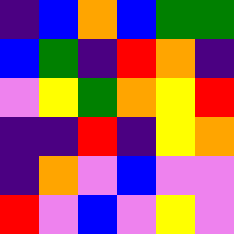[["indigo", "blue", "orange", "blue", "green", "green"], ["blue", "green", "indigo", "red", "orange", "indigo"], ["violet", "yellow", "green", "orange", "yellow", "red"], ["indigo", "indigo", "red", "indigo", "yellow", "orange"], ["indigo", "orange", "violet", "blue", "violet", "violet"], ["red", "violet", "blue", "violet", "yellow", "violet"]]